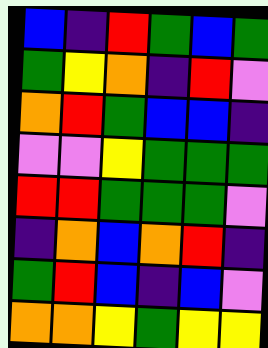[["blue", "indigo", "red", "green", "blue", "green"], ["green", "yellow", "orange", "indigo", "red", "violet"], ["orange", "red", "green", "blue", "blue", "indigo"], ["violet", "violet", "yellow", "green", "green", "green"], ["red", "red", "green", "green", "green", "violet"], ["indigo", "orange", "blue", "orange", "red", "indigo"], ["green", "red", "blue", "indigo", "blue", "violet"], ["orange", "orange", "yellow", "green", "yellow", "yellow"]]